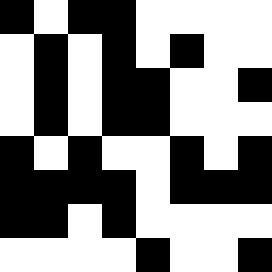[["black", "white", "black", "black", "white", "white", "white", "white"], ["white", "black", "white", "black", "white", "black", "white", "white"], ["white", "black", "white", "black", "black", "white", "white", "black"], ["white", "black", "white", "black", "black", "white", "white", "white"], ["black", "white", "black", "white", "white", "black", "white", "black"], ["black", "black", "black", "black", "white", "black", "black", "black"], ["black", "black", "white", "black", "white", "white", "white", "white"], ["white", "white", "white", "white", "black", "white", "white", "black"]]